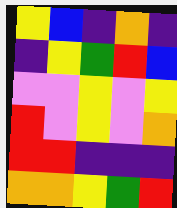[["yellow", "blue", "indigo", "orange", "indigo"], ["indigo", "yellow", "green", "red", "blue"], ["violet", "violet", "yellow", "violet", "yellow"], ["red", "violet", "yellow", "violet", "orange"], ["red", "red", "indigo", "indigo", "indigo"], ["orange", "orange", "yellow", "green", "red"]]